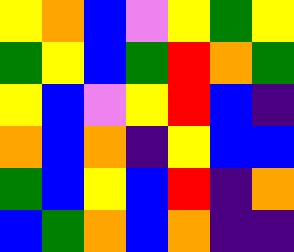[["yellow", "orange", "blue", "violet", "yellow", "green", "yellow"], ["green", "yellow", "blue", "green", "red", "orange", "green"], ["yellow", "blue", "violet", "yellow", "red", "blue", "indigo"], ["orange", "blue", "orange", "indigo", "yellow", "blue", "blue"], ["green", "blue", "yellow", "blue", "red", "indigo", "orange"], ["blue", "green", "orange", "blue", "orange", "indigo", "indigo"]]